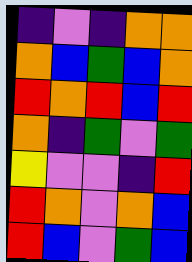[["indigo", "violet", "indigo", "orange", "orange"], ["orange", "blue", "green", "blue", "orange"], ["red", "orange", "red", "blue", "red"], ["orange", "indigo", "green", "violet", "green"], ["yellow", "violet", "violet", "indigo", "red"], ["red", "orange", "violet", "orange", "blue"], ["red", "blue", "violet", "green", "blue"]]